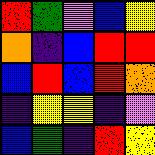[["red", "green", "violet", "blue", "yellow"], ["orange", "indigo", "blue", "red", "red"], ["blue", "red", "blue", "red", "orange"], ["indigo", "yellow", "yellow", "indigo", "violet"], ["blue", "green", "indigo", "red", "yellow"]]